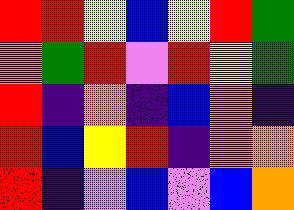[["red", "red", "yellow", "blue", "yellow", "red", "green"], ["orange", "green", "red", "violet", "red", "yellow", "green"], ["red", "indigo", "orange", "indigo", "blue", "orange", "indigo"], ["red", "blue", "yellow", "red", "indigo", "orange", "orange"], ["red", "indigo", "violet", "blue", "violet", "blue", "orange"]]